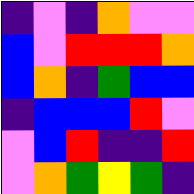[["indigo", "violet", "indigo", "orange", "violet", "violet"], ["blue", "violet", "red", "red", "red", "orange"], ["blue", "orange", "indigo", "green", "blue", "blue"], ["indigo", "blue", "blue", "blue", "red", "violet"], ["violet", "blue", "red", "indigo", "indigo", "red"], ["violet", "orange", "green", "yellow", "green", "indigo"]]